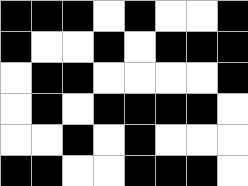[["black", "black", "black", "white", "black", "white", "white", "black"], ["black", "white", "white", "black", "white", "black", "black", "black"], ["white", "black", "black", "white", "white", "white", "white", "black"], ["white", "black", "white", "black", "black", "black", "black", "white"], ["white", "white", "black", "white", "black", "white", "white", "white"], ["black", "black", "white", "white", "black", "black", "black", "white"]]